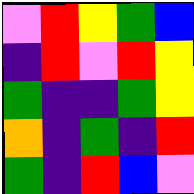[["violet", "red", "yellow", "green", "blue"], ["indigo", "red", "violet", "red", "yellow"], ["green", "indigo", "indigo", "green", "yellow"], ["orange", "indigo", "green", "indigo", "red"], ["green", "indigo", "red", "blue", "violet"]]